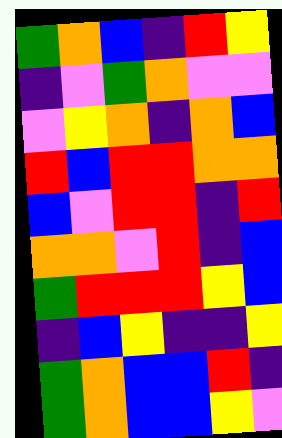[["green", "orange", "blue", "indigo", "red", "yellow"], ["indigo", "violet", "green", "orange", "violet", "violet"], ["violet", "yellow", "orange", "indigo", "orange", "blue"], ["red", "blue", "red", "red", "orange", "orange"], ["blue", "violet", "red", "red", "indigo", "red"], ["orange", "orange", "violet", "red", "indigo", "blue"], ["green", "red", "red", "red", "yellow", "blue"], ["indigo", "blue", "yellow", "indigo", "indigo", "yellow"], ["green", "orange", "blue", "blue", "red", "indigo"], ["green", "orange", "blue", "blue", "yellow", "violet"]]